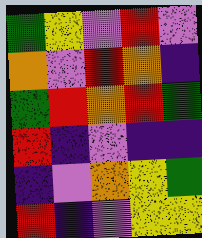[["green", "yellow", "violet", "red", "violet"], ["orange", "violet", "red", "orange", "indigo"], ["green", "red", "orange", "red", "green"], ["red", "indigo", "violet", "indigo", "indigo"], ["indigo", "violet", "orange", "yellow", "green"], ["red", "indigo", "violet", "yellow", "yellow"]]